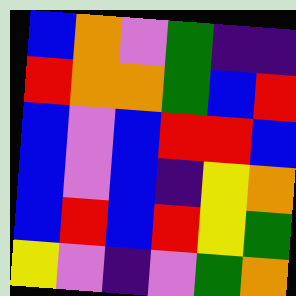[["blue", "orange", "violet", "green", "indigo", "indigo"], ["red", "orange", "orange", "green", "blue", "red"], ["blue", "violet", "blue", "red", "red", "blue"], ["blue", "violet", "blue", "indigo", "yellow", "orange"], ["blue", "red", "blue", "red", "yellow", "green"], ["yellow", "violet", "indigo", "violet", "green", "orange"]]